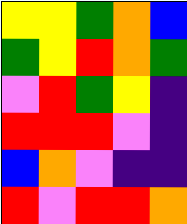[["yellow", "yellow", "green", "orange", "blue"], ["green", "yellow", "red", "orange", "green"], ["violet", "red", "green", "yellow", "indigo"], ["red", "red", "red", "violet", "indigo"], ["blue", "orange", "violet", "indigo", "indigo"], ["red", "violet", "red", "red", "orange"]]